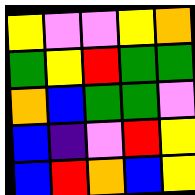[["yellow", "violet", "violet", "yellow", "orange"], ["green", "yellow", "red", "green", "green"], ["orange", "blue", "green", "green", "violet"], ["blue", "indigo", "violet", "red", "yellow"], ["blue", "red", "orange", "blue", "yellow"]]